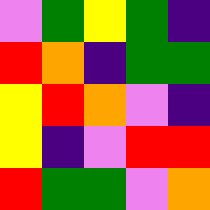[["violet", "green", "yellow", "green", "indigo"], ["red", "orange", "indigo", "green", "green"], ["yellow", "red", "orange", "violet", "indigo"], ["yellow", "indigo", "violet", "red", "red"], ["red", "green", "green", "violet", "orange"]]